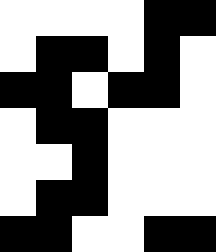[["white", "white", "white", "white", "black", "black"], ["white", "black", "black", "white", "black", "white"], ["black", "black", "white", "black", "black", "white"], ["white", "black", "black", "white", "white", "white"], ["white", "white", "black", "white", "white", "white"], ["white", "black", "black", "white", "white", "white"], ["black", "black", "white", "white", "black", "black"]]